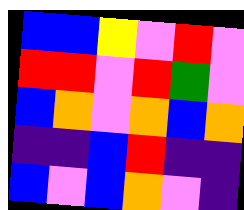[["blue", "blue", "yellow", "violet", "red", "violet"], ["red", "red", "violet", "red", "green", "violet"], ["blue", "orange", "violet", "orange", "blue", "orange"], ["indigo", "indigo", "blue", "red", "indigo", "indigo"], ["blue", "violet", "blue", "orange", "violet", "indigo"]]